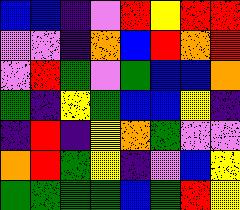[["blue", "blue", "indigo", "violet", "red", "yellow", "red", "red"], ["violet", "violet", "indigo", "orange", "blue", "red", "orange", "red"], ["violet", "red", "green", "violet", "green", "blue", "blue", "orange"], ["green", "indigo", "yellow", "green", "blue", "blue", "yellow", "indigo"], ["indigo", "red", "indigo", "yellow", "orange", "green", "violet", "violet"], ["orange", "red", "green", "yellow", "indigo", "violet", "blue", "yellow"], ["green", "green", "green", "green", "blue", "green", "red", "yellow"]]